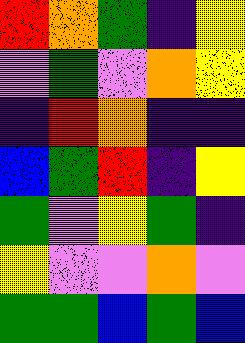[["red", "orange", "green", "indigo", "yellow"], ["violet", "green", "violet", "orange", "yellow"], ["indigo", "red", "orange", "indigo", "indigo"], ["blue", "green", "red", "indigo", "yellow"], ["green", "violet", "yellow", "green", "indigo"], ["yellow", "violet", "violet", "orange", "violet"], ["green", "green", "blue", "green", "blue"]]